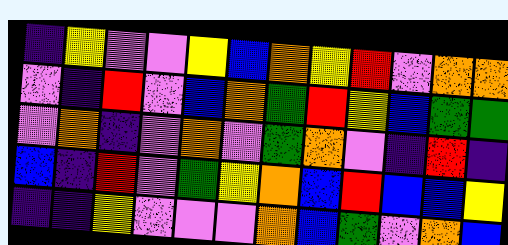[["indigo", "yellow", "violet", "violet", "yellow", "blue", "orange", "yellow", "red", "violet", "orange", "orange"], ["violet", "indigo", "red", "violet", "blue", "orange", "green", "red", "yellow", "blue", "green", "green"], ["violet", "orange", "indigo", "violet", "orange", "violet", "green", "orange", "violet", "indigo", "red", "indigo"], ["blue", "indigo", "red", "violet", "green", "yellow", "orange", "blue", "red", "blue", "blue", "yellow"], ["indigo", "indigo", "yellow", "violet", "violet", "violet", "orange", "blue", "green", "violet", "orange", "blue"]]